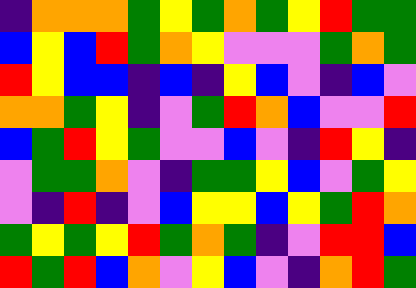[["indigo", "orange", "orange", "orange", "green", "yellow", "green", "orange", "green", "yellow", "red", "green", "green"], ["blue", "yellow", "blue", "red", "green", "orange", "yellow", "violet", "violet", "violet", "green", "orange", "green"], ["red", "yellow", "blue", "blue", "indigo", "blue", "indigo", "yellow", "blue", "violet", "indigo", "blue", "violet"], ["orange", "orange", "green", "yellow", "indigo", "violet", "green", "red", "orange", "blue", "violet", "violet", "red"], ["blue", "green", "red", "yellow", "green", "violet", "violet", "blue", "violet", "indigo", "red", "yellow", "indigo"], ["violet", "green", "green", "orange", "violet", "indigo", "green", "green", "yellow", "blue", "violet", "green", "yellow"], ["violet", "indigo", "red", "indigo", "violet", "blue", "yellow", "yellow", "blue", "yellow", "green", "red", "orange"], ["green", "yellow", "green", "yellow", "red", "green", "orange", "green", "indigo", "violet", "red", "red", "blue"], ["red", "green", "red", "blue", "orange", "violet", "yellow", "blue", "violet", "indigo", "orange", "red", "green"]]